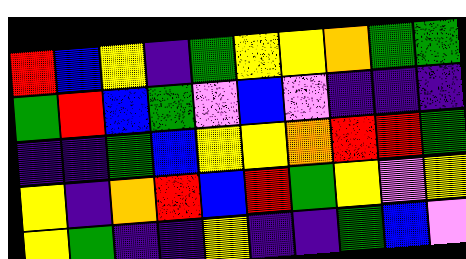[["red", "blue", "yellow", "indigo", "green", "yellow", "yellow", "orange", "green", "green"], ["green", "red", "blue", "green", "violet", "blue", "violet", "indigo", "indigo", "indigo"], ["indigo", "indigo", "green", "blue", "yellow", "yellow", "orange", "red", "red", "green"], ["yellow", "indigo", "orange", "red", "blue", "red", "green", "yellow", "violet", "yellow"], ["yellow", "green", "indigo", "indigo", "yellow", "indigo", "indigo", "green", "blue", "violet"]]